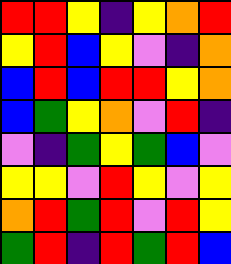[["red", "red", "yellow", "indigo", "yellow", "orange", "red"], ["yellow", "red", "blue", "yellow", "violet", "indigo", "orange"], ["blue", "red", "blue", "red", "red", "yellow", "orange"], ["blue", "green", "yellow", "orange", "violet", "red", "indigo"], ["violet", "indigo", "green", "yellow", "green", "blue", "violet"], ["yellow", "yellow", "violet", "red", "yellow", "violet", "yellow"], ["orange", "red", "green", "red", "violet", "red", "yellow"], ["green", "red", "indigo", "red", "green", "red", "blue"]]